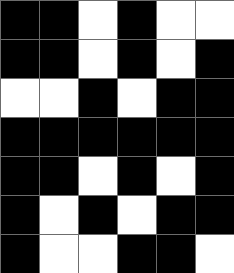[["black", "black", "white", "black", "white", "white"], ["black", "black", "white", "black", "white", "black"], ["white", "white", "black", "white", "black", "black"], ["black", "black", "black", "black", "black", "black"], ["black", "black", "white", "black", "white", "black"], ["black", "white", "black", "white", "black", "black"], ["black", "white", "white", "black", "black", "white"]]